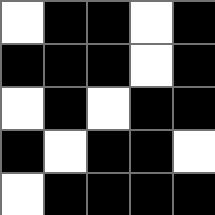[["white", "black", "black", "white", "black"], ["black", "black", "black", "white", "black"], ["white", "black", "white", "black", "black"], ["black", "white", "black", "black", "white"], ["white", "black", "black", "black", "black"]]